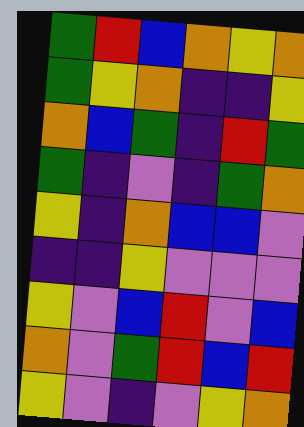[["green", "red", "blue", "orange", "yellow", "orange"], ["green", "yellow", "orange", "indigo", "indigo", "yellow"], ["orange", "blue", "green", "indigo", "red", "green"], ["green", "indigo", "violet", "indigo", "green", "orange"], ["yellow", "indigo", "orange", "blue", "blue", "violet"], ["indigo", "indigo", "yellow", "violet", "violet", "violet"], ["yellow", "violet", "blue", "red", "violet", "blue"], ["orange", "violet", "green", "red", "blue", "red"], ["yellow", "violet", "indigo", "violet", "yellow", "orange"]]